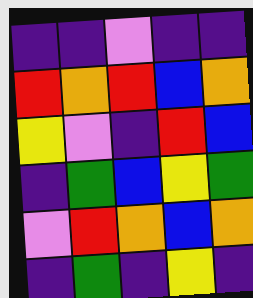[["indigo", "indigo", "violet", "indigo", "indigo"], ["red", "orange", "red", "blue", "orange"], ["yellow", "violet", "indigo", "red", "blue"], ["indigo", "green", "blue", "yellow", "green"], ["violet", "red", "orange", "blue", "orange"], ["indigo", "green", "indigo", "yellow", "indigo"]]